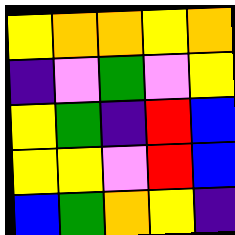[["yellow", "orange", "orange", "yellow", "orange"], ["indigo", "violet", "green", "violet", "yellow"], ["yellow", "green", "indigo", "red", "blue"], ["yellow", "yellow", "violet", "red", "blue"], ["blue", "green", "orange", "yellow", "indigo"]]